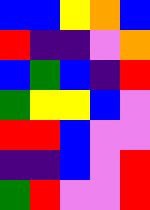[["blue", "blue", "yellow", "orange", "blue"], ["red", "indigo", "indigo", "violet", "orange"], ["blue", "green", "blue", "indigo", "red"], ["green", "yellow", "yellow", "blue", "violet"], ["red", "red", "blue", "violet", "violet"], ["indigo", "indigo", "blue", "violet", "red"], ["green", "red", "violet", "violet", "red"]]